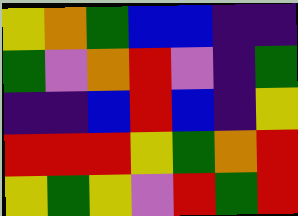[["yellow", "orange", "green", "blue", "blue", "indigo", "indigo"], ["green", "violet", "orange", "red", "violet", "indigo", "green"], ["indigo", "indigo", "blue", "red", "blue", "indigo", "yellow"], ["red", "red", "red", "yellow", "green", "orange", "red"], ["yellow", "green", "yellow", "violet", "red", "green", "red"]]